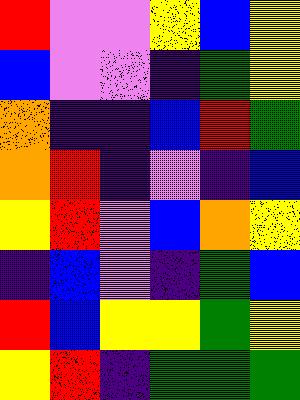[["red", "violet", "violet", "yellow", "blue", "yellow"], ["blue", "violet", "violet", "indigo", "green", "yellow"], ["orange", "indigo", "indigo", "blue", "red", "green"], ["orange", "red", "indigo", "violet", "indigo", "blue"], ["yellow", "red", "violet", "blue", "orange", "yellow"], ["indigo", "blue", "violet", "indigo", "green", "blue"], ["red", "blue", "yellow", "yellow", "green", "yellow"], ["yellow", "red", "indigo", "green", "green", "green"]]